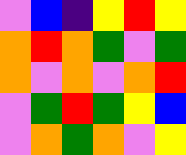[["violet", "blue", "indigo", "yellow", "red", "yellow"], ["orange", "red", "orange", "green", "violet", "green"], ["orange", "violet", "orange", "violet", "orange", "red"], ["violet", "green", "red", "green", "yellow", "blue"], ["violet", "orange", "green", "orange", "violet", "yellow"]]